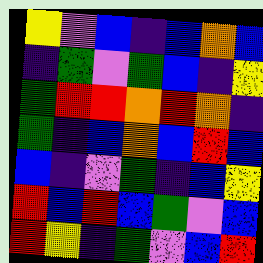[["yellow", "violet", "blue", "indigo", "blue", "orange", "blue"], ["indigo", "green", "violet", "green", "blue", "indigo", "yellow"], ["green", "red", "red", "orange", "red", "orange", "indigo"], ["green", "indigo", "blue", "orange", "blue", "red", "blue"], ["blue", "indigo", "violet", "green", "indigo", "blue", "yellow"], ["red", "blue", "red", "blue", "green", "violet", "blue"], ["red", "yellow", "indigo", "green", "violet", "blue", "red"]]